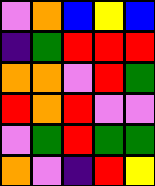[["violet", "orange", "blue", "yellow", "blue"], ["indigo", "green", "red", "red", "red"], ["orange", "orange", "violet", "red", "green"], ["red", "orange", "red", "violet", "violet"], ["violet", "green", "red", "green", "green"], ["orange", "violet", "indigo", "red", "yellow"]]